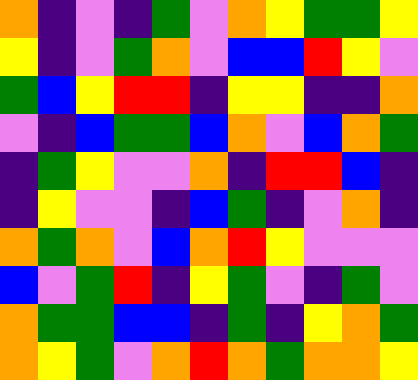[["orange", "indigo", "violet", "indigo", "green", "violet", "orange", "yellow", "green", "green", "yellow"], ["yellow", "indigo", "violet", "green", "orange", "violet", "blue", "blue", "red", "yellow", "violet"], ["green", "blue", "yellow", "red", "red", "indigo", "yellow", "yellow", "indigo", "indigo", "orange"], ["violet", "indigo", "blue", "green", "green", "blue", "orange", "violet", "blue", "orange", "green"], ["indigo", "green", "yellow", "violet", "violet", "orange", "indigo", "red", "red", "blue", "indigo"], ["indigo", "yellow", "violet", "violet", "indigo", "blue", "green", "indigo", "violet", "orange", "indigo"], ["orange", "green", "orange", "violet", "blue", "orange", "red", "yellow", "violet", "violet", "violet"], ["blue", "violet", "green", "red", "indigo", "yellow", "green", "violet", "indigo", "green", "violet"], ["orange", "green", "green", "blue", "blue", "indigo", "green", "indigo", "yellow", "orange", "green"], ["orange", "yellow", "green", "violet", "orange", "red", "orange", "green", "orange", "orange", "yellow"]]